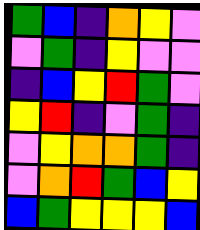[["green", "blue", "indigo", "orange", "yellow", "violet"], ["violet", "green", "indigo", "yellow", "violet", "violet"], ["indigo", "blue", "yellow", "red", "green", "violet"], ["yellow", "red", "indigo", "violet", "green", "indigo"], ["violet", "yellow", "orange", "orange", "green", "indigo"], ["violet", "orange", "red", "green", "blue", "yellow"], ["blue", "green", "yellow", "yellow", "yellow", "blue"]]